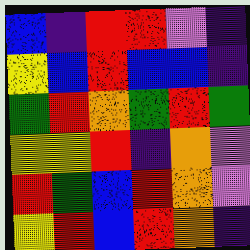[["blue", "indigo", "red", "red", "violet", "indigo"], ["yellow", "blue", "red", "blue", "blue", "indigo"], ["green", "red", "orange", "green", "red", "green"], ["yellow", "yellow", "red", "indigo", "orange", "violet"], ["red", "green", "blue", "red", "orange", "violet"], ["yellow", "red", "blue", "red", "orange", "indigo"]]